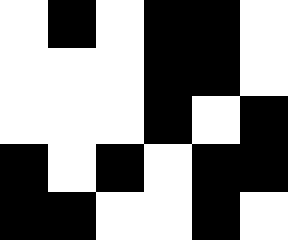[["white", "black", "white", "black", "black", "white"], ["white", "white", "white", "black", "black", "white"], ["white", "white", "white", "black", "white", "black"], ["black", "white", "black", "white", "black", "black"], ["black", "black", "white", "white", "black", "white"]]